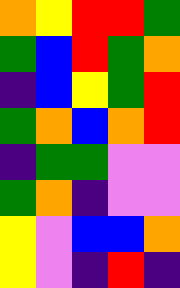[["orange", "yellow", "red", "red", "green"], ["green", "blue", "red", "green", "orange"], ["indigo", "blue", "yellow", "green", "red"], ["green", "orange", "blue", "orange", "red"], ["indigo", "green", "green", "violet", "violet"], ["green", "orange", "indigo", "violet", "violet"], ["yellow", "violet", "blue", "blue", "orange"], ["yellow", "violet", "indigo", "red", "indigo"]]